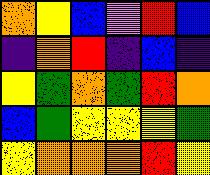[["orange", "yellow", "blue", "violet", "red", "blue"], ["indigo", "orange", "red", "indigo", "blue", "indigo"], ["yellow", "green", "orange", "green", "red", "orange"], ["blue", "green", "yellow", "yellow", "yellow", "green"], ["yellow", "orange", "orange", "orange", "red", "yellow"]]